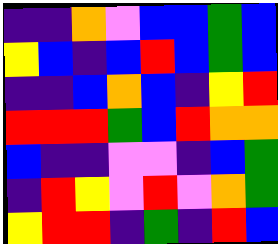[["indigo", "indigo", "orange", "violet", "blue", "blue", "green", "blue"], ["yellow", "blue", "indigo", "blue", "red", "blue", "green", "blue"], ["indigo", "indigo", "blue", "orange", "blue", "indigo", "yellow", "red"], ["red", "red", "red", "green", "blue", "red", "orange", "orange"], ["blue", "indigo", "indigo", "violet", "violet", "indigo", "blue", "green"], ["indigo", "red", "yellow", "violet", "red", "violet", "orange", "green"], ["yellow", "red", "red", "indigo", "green", "indigo", "red", "blue"]]